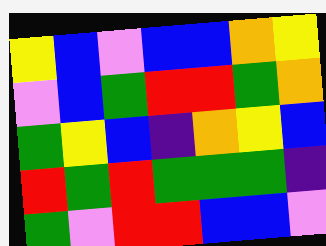[["yellow", "blue", "violet", "blue", "blue", "orange", "yellow"], ["violet", "blue", "green", "red", "red", "green", "orange"], ["green", "yellow", "blue", "indigo", "orange", "yellow", "blue"], ["red", "green", "red", "green", "green", "green", "indigo"], ["green", "violet", "red", "red", "blue", "blue", "violet"]]